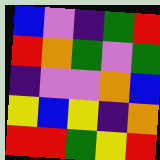[["blue", "violet", "indigo", "green", "red"], ["red", "orange", "green", "violet", "green"], ["indigo", "violet", "violet", "orange", "blue"], ["yellow", "blue", "yellow", "indigo", "orange"], ["red", "red", "green", "yellow", "red"]]